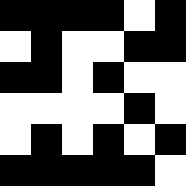[["black", "black", "black", "black", "white", "black"], ["white", "black", "white", "white", "black", "black"], ["black", "black", "white", "black", "white", "white"], ["white", "white", "white", "white", "black", "white"], ["white", "black", "white", "black", "white", "black"], ["black", "black", "black", "black", "black", "white"]]